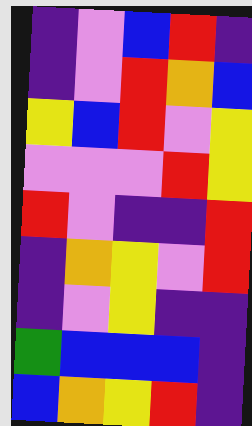[["indigo", "violet", "blue", "red", "indigo"], ["indigo", "violet", "red", "orange", "blue"], ["yellow", "blue", "red", "violet", "yellow"], ["violet", "violet", "violet", "red", "yellow"], ["red", "violet", "indigo", "indigo", "red"], ["indigo", "orange", "yellow", "violet", "red"], ["indigo", "violet", "yellow", "indigo", "indigo"], ["green", "blue", "blue", "blue", "indigo"], ["blue", "orange", "yellow", "red", "indigo"]]